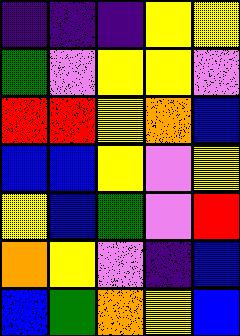[["indigo", "indigo", "indigo", "yellow", "yellow"], ["green", "violet", "yellow", "yellow", "violet"], ["red", "red", "yellow", "orange", "blue"], ["blue", "blue", "yellow", "violet", "yellow"], ["yellow", "blue", "green", "violet", "red"], ["orange", "yellow", "violet", "indigo", "blue"], ["blue", "green", "orange", "yellow", "blue"]]